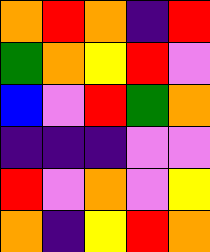[["orange", "red", "orange", "indigo", "red"], ["green", "orange", "yellow", "red", "violet"], ["blue", "violet", "red", "green", "orange"], ["indigo", "indigo", "indigo", "violet", "violet"], ["red", "violet", "orange", "violet", "yellow"], ["orange", "indigo", "yellow", "red", "orange"]]